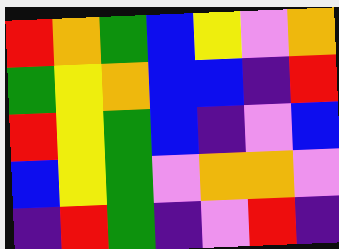[["red", "orange", "green", "blue", "yellow", "violet", "orange"], ["green", "yellow", "orange", "blue", "blue", "indigo", "red"], ["red", "yellow", "green", "blue", "indigo", "violet", "blue"], ["blue", "yellow", "green", "violet", "orange", "orange", "violet"], ["indigo", "red", "green", "indigo", "violet", "red", "indigo"]]